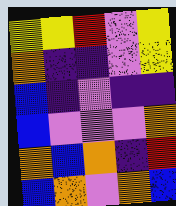[["yellow", "yellow", "red", "violet", "yellow"], ["orange", "indigo", "indigo", "violet", "yellow"], ["blue", "indigo", "violet", "indigo", "indigo"], ["blue", "violet", "violet", "violet", "orange"], ["orange", "blue", "orange", "indigo", "red"], ["blue", "orange", "violet", "orange", "blue"]]